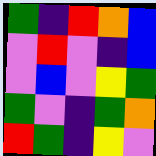[["green", "indigo", "red", "orange", "blue"], ["violet", "red", "violet", "indigo", "blue"], ["violet", "blue", "violet", "yellow", "green"], ["green", "violet", "indigo", "green", "orange"], ["red", "green", "indigo", "yellow", "violet"]]